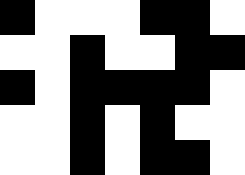[["black", "white", "white", "white", "black", "black", "white"], ["white", "white", "black", "white", "white", "black", "black"], ["black", "white", "black", "black", "black", "black", "white"], ["white", "white", "black", "white", "black", "white", "white"], ["white", "white", "black", "white", "black", "black", "white"]]